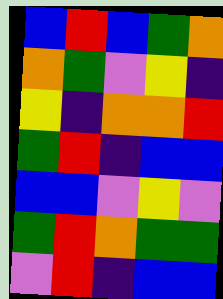[["blue", "red", "blue", "green", "orange"], ["orange", "green", "violet", "yellow", "indigo"], ["yellow", "indigo", "orange", "orange", "red"], ["green", "red", "indigo", "blue", "blue"], ["blue", "blue", "violet", "yellow", "violet"], ["green", "red", "orange", "green", "green"], ["violet", "red", "indigo", "blue", "blue"]]